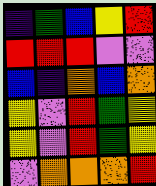[["indigo", "green", "blue", "yellow", "red"], ["red", "red", "red", "violet", "violet"], ["blue", "indigo", "orange", "blue", "orange"], ["yellow", "violet", "red", "green", "yellow"], ["yellow", "violet", "red", "green", "yellow"], ["violet", "orange", "orange", "orange", "red"]]